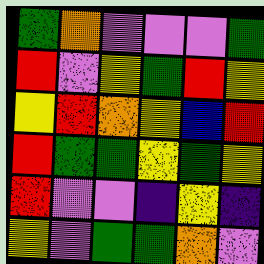[["green", "orange", "violet", "violet", "violet", "green"], ["red", "violet", "yellow", "green", "red", "yellow"], ["yellow", "red", "orange", "yellow", "blue", "red"], ["red", "green", "green", "yellow", "green", "yellow"], ["red", "violet", "violet", "indigo", "yellow", "indigo"], ["yellow", "violet", "green", "green", "orange", "violet"]]